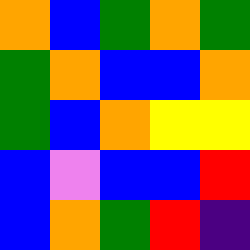[["orange", "blue", "green", "orange", "green"], ["green", "orange", "blue", "blue", "orange"], ["green", "blue", "orange", "yellow", "yellow"], ["blue", "violet", "blue", "blue", "red"], ["blue", "orange", "green", "red", "indigo"]]